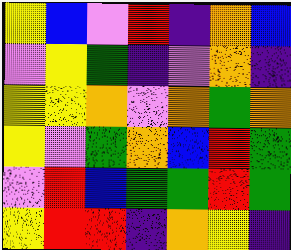[["yellow", "blue", "violet", "red", "indigo", "orange", "blue"], ["violet", "yellow", "green", "indigo", "violet", "orange", "indigo"], ["yellow", "yellow", "orange", "violet", "orange", "green", "orange"], ["yellow", "violet", "green", "orange", "blue", "red", "green"], ["violet", "red", "blue", "green", "green", "red", "green"], ["yellow", "red", "red", "indigo", "orange", "yellow", "indigo"]]